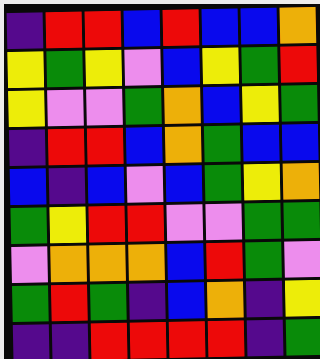[["indigo", "red", "red", "blue", "red", "blue", "blue", "orange"], ["yellow", "green", "yellow", "violet", "blue", "yellow", "green", "red"], ["yellow", "violet", "violet", "green", "orange", "blue", "yellow", "green"], ["indigo", "red", "red", "blue", "orange", "green", "blue", "blue"], ["blue", "indigo", "blue", "violet", "blue", "green", "yellow", "orange"], ["green", "yellow", "red", "red", "violet", "violet", "green", "green"], ["violet", "orange", "orange", "orange", "blue", "red", "green", "violet"], ["green", "red", "green", "indigo", "blue", "orange", "indigo", "yellow"], ["indigo", "indigo", "red", "red", "red", "red", "indigo", "green"]]